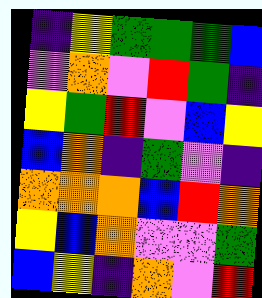[["indigo", "yellow", "green", "green", "green", "blue"], ["violet", "orange", "violet", "red", "green", "indigo"], ["yellow", "green", "red", "violet", "blue", "yellow"], ["blue", "orange", "indigo", "green", "violet", "indigo"], ["orange", "orange", "orange", "blue", "red", "orange"], ["yellow", "blue", "orange", "violet", "violet", "green"], ["blue", "yellow", "indigo", "orange", "violet", "red"]]